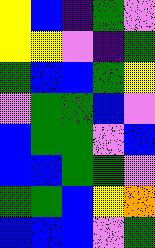[["yellow", "blue", "indigo", "green", "violet"], ["yellow", "yellow", "violet", "indigo", "green"], ["green", "blue", "blue", "green", "yellow"], ["violet", "green", "green", "blue", "violet"], ["blue", "green", "green", "violet", "blue"], ["blue", "blue", "green", "green", "violet"], ["green", "green", "blue", "yellow", "orange"], ["blue", "blue", "blue", "violet", "green"]]